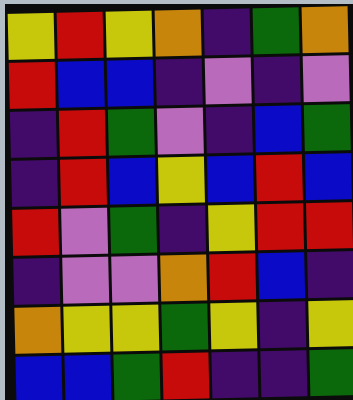[["yellow", "red", "yellow", "orange", "indigo", "green", "orange"], ["red", "blue", "blue", "indigo", "violet", "indigo", "violet"], ["indigo", "red", "green", "violet", "indigo", "blue", "green"], ["indigo", "red", "blue", "yellow", "blue", "red", "blue"], ["red", "violet", "green", "indigo", "yellow", "red", "red"], ["indigo", "violet", "violet", "orange", "red", "blue", "indigo"], ["orange", "yellow", "yellow", "green", "yellow", "indigo", "yellow"], ["blue", "blue", "green", "red", "indigo", "indigo", "green"]]